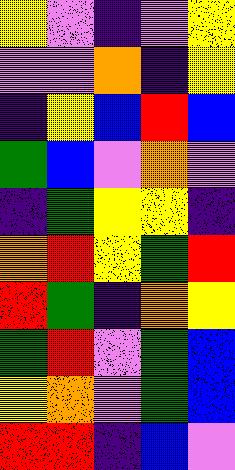[["yellow", "violet", "indigo", "violet", "yellow"], ["violet", "violet", "orange", "indigo", "yellow"], ["indigo", "yellow", "blue", "red", "blue"], ["green", "blue", "violet", "orange", "violet"], ["indigo", "green", "yellow", "yellow", "indigo"], ["orange", "red", "yellow", "green", "red"], ["red", "green", "indigo", "orange", "yellow"], ["green", "red", "violet", "green", "blue"], ["yellow", "orange", "violet", "green", "blue"], ["red", "red", "indigo", "blue", "violet"]]